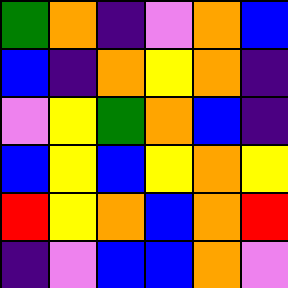[["green", "orange", "indigo", "violet", "orange", "blue"], ["blue", "indigo", "orange", "yellow", "orange", "indigo"], ["violet", "yellow", "green", "orange", "blue", "indigo"], ["blue", "yellow", "blue", "yellow", "orange", "yellow"], ["red", "yellow", "orange", "blue", "orange", "red"], ["indigo", "violet", "blue", "blue", "orange", "violet"]]